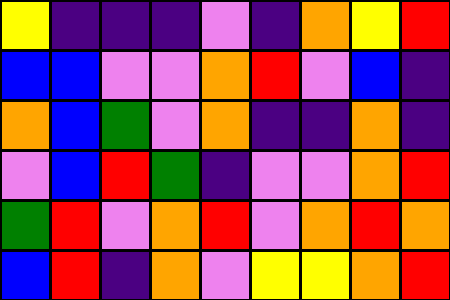[["yellow", "indigo", "indigo", "indigo", "violet", "indigo", "orange", "yellow", "red"], ["blue", "blue", "violet", "violet", "orange", "red", "violet", "blue", "indigo"], ["orange", "blue", "green", "violet", "orange", "indigo", "indigo", "orange", "indigo"], ["violet", "blue", "red", "green", "indigo", "violet", "violet", "orange", "red"], ["green", "red", "violet", "orange", "red", "violet", "orange", "red", "orange"], ["blue", "red", "indigo", "orange", "violet", "yellow", "yellow", "orange", "red"]]